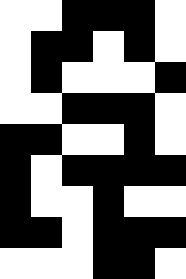[["white", "white", "black", "black", "black", "white"], ["white", "black", "black", "white", "black", "white"], ["white", "black", "white", "white", "white", "black"], ["white", "white", "black", "black", "black", "white"], ["black", "black", "white", "white", "black", "white"], ["black", "white", "black", "black", "black", "black"], ["black", "white", "white", "black", "white", "white"], ["black", "black", "white", "black", "black", "black"], ["white", "white", "white", "black", "black", "white"]]